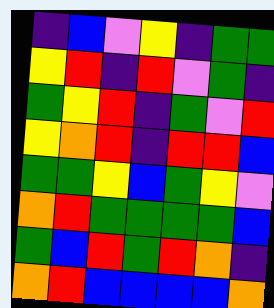[["indigo", "blue", "violet", "yellow", "indigo", "green", "green"], ["yellow", "red", "indigo", "red", "violet", "green", "indigo"], ["green", "yellow", "red", "indigo", "green", "violet", "red"], ["yellow", "orange", "red", "indigo", "red", "red", "blue"], ["green", "green", "yellow", "blue", "green", "yellow", "violet"], ["orange", "red", "green", "green", "green", "green", "blue"], ["green", "blue", "red", "green", "red", "orange", "indigo"], ["orange", "red", "blue", "blue", "blue", "blue", "orange"]]